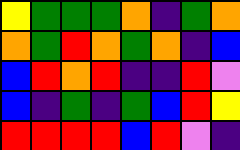[["yellow", "green", "green", "green", "orange", "indigo", "green", "orange"], ["orange", "green", "red", "orange", "green", "orange", "indigo", "blue"], ["blue", "red", "orange", "red", "indigo", "indigo", "red", "violet"], ["blue", "indigo", "green", "indigo", "green", "blue", "red", "yellow"], ["red", "red", "red", "red", "blue", "red", "violet", "indigo"]]